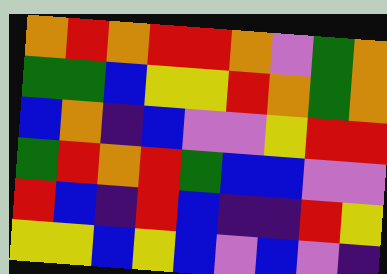[["orange", "red", "orange", "red", "red", "orange", "violet", "green", "orange"], ["green", "green", "blue", "yellow", "yellow", "red", "orange", "green", "orange"], ["blue", "orange", "indigo", "blue", "violet", "violet", "yellow", "red", "red"], ["green", "red", "orange", "red", "green", "blue", "blue", "violet", "violet"], ["red", "blue", "indigo", "red", "blue", "indigo", "indigo", "red", "yellow"], ["yellow", "yellow", "blue", "yellow", "blue", "violet", "blue", "violet", "indigo"]]